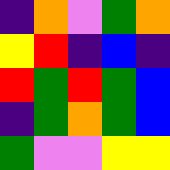[["indigo", "orange", "violet", "green", "orange"], ["yellow", "red", "indigo", "blue", "indigo"], ["red", "green", "red", "green", "blue"], ["indigo", "green", "orange", "green", "blue"], ["green", "violet", "violet", "yellow", "yellow"]]